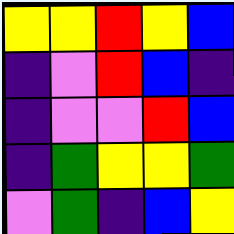[["yellow", "yellow", "red", "yellow", "blue"], ["indigo", "violet", "red", "blue", "indigo"], ["indigo", "violet", "violet", "red", "blue"], ["indigo", "green", "yellow", "yellow", "green"], ["violet", "green", "indigo", "blue", "yellow"]]